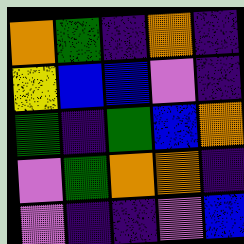[["orange", "green", "indigo", "orange", "indigo"], ["yellow", "blue", "blue", "violet", "indigo"], ["green", "indigo", "green", "blue", "orange"], ["violet", "green", "orange", "orange", "indigo"], ["violet", "indigo", "indigo", "violet", "blue"]]